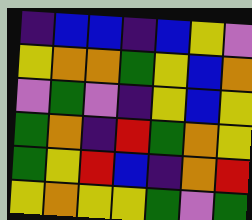[["indigo", "blue", "blue", "indigo", "blue", "yellow", "violet"], ["yellow", "orange", "orange", "green", "yellow", "blue", "orange"], ["violet", "green", "violet", "indigo", "yellow", "blue", "yellow"], ["green", "orange", "indigo", "red", "green", "orange", "yellow"], ["green", "yellow", "red", "blue", "indigo", "orange", "red"], ["yellow", "orange", "yellow", "yellow", "green", "violet", "green"]]